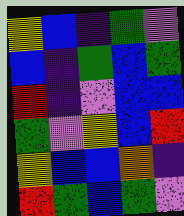[["yellow", "blue", "indigo", "green", "violet"], ["blue", "indigo", "green", "blue", "green"], ["red", "indigo", "violet", "blue", "blue"], ["green", "violet", "yellow", "blue", "red"], ["yellow", "blue", "blue", "orange", "indigo"], ["red", "green", "blue", "green", "violet"]]